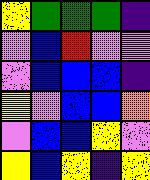[["yellow", "green", "green", "green", "indigo"], ["violet", "blue", "red", "violet", "violet"], ["violet", "blue", "blue", "blue", "indigo"], ["yellow", "violet", "blue", "blue", "orange"], ["violet", "blue", "blue", "yellow", "violet"], ["yellow", "blue", "yellow", "indigo", "yellow"]]